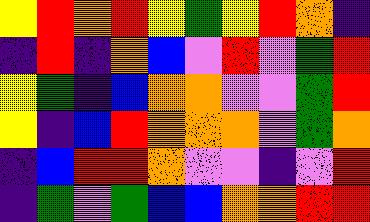[["yellow", "red", "orange", "red", "yellow", "green", "yellow", "red", "orange", "indigo"], ["indigo", "red", "indigo", "orange", "blue", "violet", "red", "violet", "green", "red"], ["yellow", "green", "indigo", "blue", "orange", "orange", "violet", "violet", "green", "red"], ["yellow", "indigo", "blue", "red", "orange", "orange", "orange", "violet", "green", "orange"], ["indigo", "blue", "red", "red", "orange", "violet", "violet", "indigo", "violet", "red"], ["indigo", "green", "violet", "green", "blue", "blue", "orange", "orange", "red", "red"]]